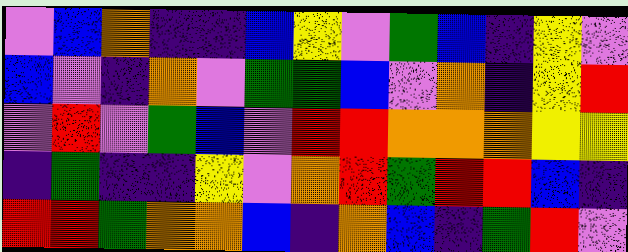[["violet", "blue", "orange", "indigo", "indigo", "blue", "yellow", "violet", "green", "blue", "indigo", "yellow", "violet"], ["blue", "violet", "indigo", "orange", "violet", "green", "green", "blue", "violet", "orange", "indigo", "yellow", "red"], ["violet", "red", "violet", "green", "blue", "violet", "red", "red", "orange", "orange", "orange", "yellow", "yellow"], ["indigo", "green", "indigo", "indigo", "yellow", "violet", "orange", "red", "green", "red", "red", "blue", "indigo"], ["red", "red", "green", "orange", "orange", "blue", "indigo", "orange", "blue", "indigo", "green", "red", "violet"]]